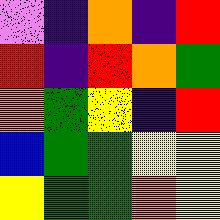[["violet", "indigo", "orange", "indigo", "red"], ["red", "indigo", "red", "orange", "green"], ["orange", "green", "yellow", "indigo", "red"], ["blue", "green", "green", "yellow", "yellow"], ["yellow", "green", "green", "orange", "yellow"]]